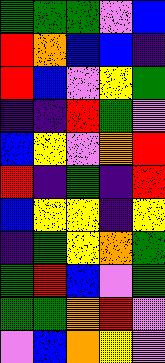[["green", "green", "green", "violet", "blue"], ["red", "orange", "blue", "blue", "indigo"], ["red", "blue", "violet", "yellow", "green"], ["indigo", "indigo", "red", "green", "violet"], ["blue", "yellow", "violet", "orange", "red"], ["red", "indigo", "green", "indigo", "red"], ["blue", "yellow", "yellow", "indigo", "yellow"], ["indigo", "green", "yellow", "orange", "green"], ["green", "red", "blue", "violet", "green"], ["green", "green", "orange", "red", "violet"], ["violet", "blue", "orange", "yellow", "violet"]]